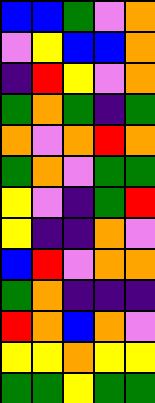[["blue", "blue", "green", "violet", "orange"], ["violet", "yellow", "blue", "blue", "orange"], ["indigo", "red", "yellow", "violet", "orange"], ["green", "orange", "green", "indigo", "green"], ["orange", "violet", "orange", "red", "orange"], ["green", "orange", "violet", "green", "green"], ["yellow", "violet", "indigo", "green", "red"], ["yellow", "indigo", "indigo", "orange", "violet"], ["blue", "red", "violet", "orange", "orange"], ["green", "orange", "indigo", "indigo", "indigo"], ["red", "orange", "blue", "orange", "violet"], ["yellow", "yellow", "orange", "yellow", "yellow"], ["green", "green", "yellow", "green", "green"]]